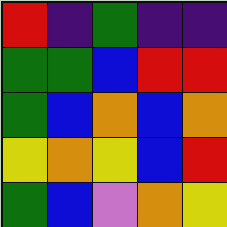[["red", "indigo", "green", "indigo", "indigo"], ["green", "green", "blue", "red", "red"], ["green", "blue", "orange", "blue", "orange"], ["yellow", "orange", "yellow", "blue", "red"], ["green", "blue", "violet", "orange", "yellow"]]